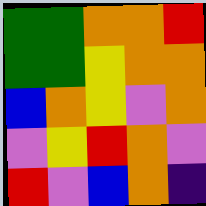[["green", "green", "orange", "orange", "red"], ["green", "green", "yellow", "orange", "orange"], ["blue", "orange", "yellow", "violet", "orange"], ["violet", "yellow", "red", "orange", "violet"], ["red", "violet", "blue", "orange", "indigo"]]